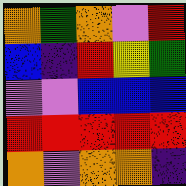[["orange", "green", "orange", "violet", "red"], ["blue", "indigo", "red", "yellow", "green"], ["violet", "violet", "blue", "blue", "blue"], ["red", "red", "red", "red", "red"], ["orange", "violet", "orange", "orange", "indigo"]]